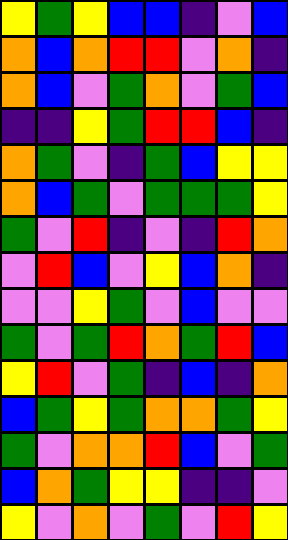[["yellow", "green", "yellow", "blue", "blue", "indigo", "violet", "blue"], ["orange", "blue", "orange", "red", "red", "violet", "orange", "indigo"], ["orange", "blue", "violet", "green", "orange", "violet", "green", "blue"], ["indigo", "indigo", "yellow", "green", "red", "red", "blue", "indigo"], ["orange", "green", "violet", "indigo", "green", "blue", "yellow", "yellow"], ["orange", "blue", "green", "violet", "green", "green", "green", "yellow"], ["green", "violet", "red", "indigo", "violet", "indigo", "red", "orange"], ["violet", "red", "blue", "violet", "yellow", "blue", "orange", "indigo"], ["violet", "violet", "yellow", "green", "violet", "blue", "violet", "violet"], ["green", "violet", "green", "red", "orange", "green", "red", "blue"], ["yellow", "red", "violet", "green", "indigo", "blue", "indigo", "orange"], ["blue", "green", "yellow", "green", "orange", "orange", "green", "yellow"], ["green", "violet", "orange", "orange", "red", "blue", "violet", "green"], ["blue", "orange", "green", "yellow", "yellow", "indigo", "indigo", "violet"], ["yellow", "violet", "orange", "violet", "green", "violet", "red", "yellow"]]